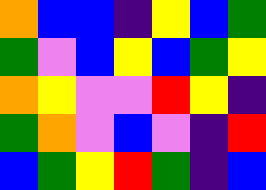[["orange", "blue", "blue", "indigo", "yellow", "blue", "green"], ["green", "violet", "blue", "yellow", "blue", "green", "yellow"], ["orange", "yellow", "violet", "violet", "red", "yellow", "indigo"], ["green", "orange", "violet", "blue", "violet", "indigo", "red"], ["blue", "green", "yellow", "red", "green", "indigo", "blue"]]